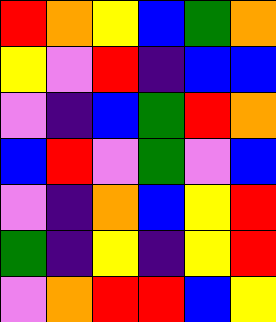[["red", "orange", "yellow", "blue", "green", "orange"], ["yellow", "violet", "red", "indigo", "blue", "blue"], ["violet", "indigo", "blue", "green", "red", "orange"], ["blue", "red", "violet", "green", "violet", "blue"], ["violet", "indigo", "orange", "blue", "yellow", "red"], ["green", "indigo", "yellow", "indigo", "yellow", "red"], ["violet", "orange", "red", "red", "blue", "yellow"]]